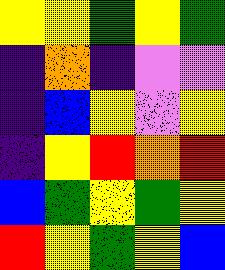[["yellow", "yellow", "green", "yellow", "green"], ["indigo", "orange", "indigo", "violet", "violet"], ["indigo", "blue", "yellow", "violet", "yellow"], ["indigo", "yellow", "red", "orange", "red"], ["blue", "green", "yellow", "green", "yellow"], ["red", "yellow", "green", "yellow", "blue"]]